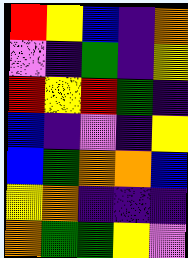[["red", "yellow", "blue", "indigo", "orange"], ["violet", "indigo", "green", "indigo", "yellow"], ["red", "yellow", "red", "green", "indigo"], ["blue", "indigo", "violet", "indigo", "yellow"], ["blue", "green", "orange", "orange", "blue"], ["yellow", "orange", "indigo", "indigo", "indigo"], ["orange", "green", "green", "yellow", "violet"]]